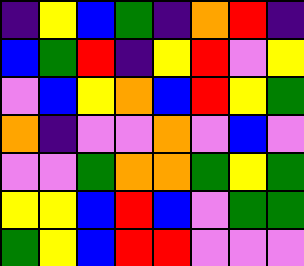[["indigo", "yellow", "blue", "green", "indigo", "orange", "red", "indigo"], ["blue", "green", "red", "indigo", "yellow", "red", "violet", "yellow"], ["violet", "blue", "yellow", "orange", "blue", "red", "yellow", "green"], ["orange", "indigo", "violet", "violet", "orange", "violet", "blue", "violet"], ["violet", "violet", "green", "orange", "orange", "green", "yellow", "green"], ["yellow", "yellow", "blue", "red", "blue", "violet", "green", "green"], ["green", "yellow", "blue", "red", "red", "violet", "violet", "violet"]]